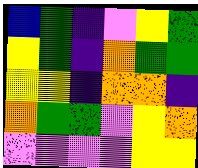[["blue", "green", "indigo", "violet", "yellow", "green"], ["yellow", "green", "indigo", "orange", "green", "green"], ["yellow", "yellow", "indigo", "orange", "orange", "indigo"], ["orange", "green", "green", "violet", "yellow", "orange"], ["violet", "violet", "violet", "violet", "yellow", "yellow"]]